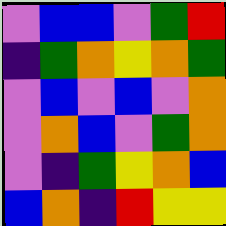[["violet", "blue", "blue", "violet", "green", "red"], ["indigo", "green", "orange", "yellow", "orange", "green"], ["violet", "blue", "violet", "blue", "violet", "orange"], ["violet", "orange", "blue", "violet", "green", "orange"], ["violet", "indigo", "green", "yellow", "orange", "blue"], ["blue", "orange", "indigo", "red", "yellow", "yellow"]]